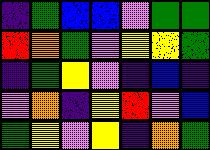[["indigo", "green", "blue", "blue", "violet", "green", "green"], ["red", "orange", "green", "violet", "yellow", "yellow", "green"], ["indigo", "green", "yellow", "violet", "indigo", "blue", "indigo"], ["violet", "orange", "indigo", "yellow", "red", "violet", "blue"], ["green", "yellow", "violet", "yellow", "indigo", "orange", "green"]]